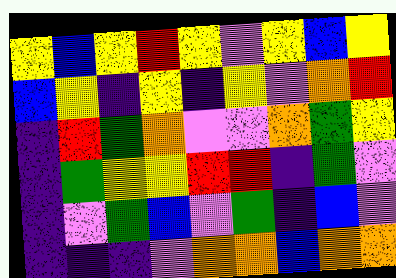[["yellow", "blue", "yellow", "red", "yellow", "violet", "yellow", "blue", "yellow"], ["blue", "yellow", "indigo", "yellow", "indigo", "yellow", "violet", "orange", "red"], ["indigo", "red", "green", "orange", "violet", "violet", "orange", "green", "yellow"], ["indigo", "green", "yellow", "yellow", "red", "red", "indigo", "green", "violet"], ["indigo", "violet", "green", "blue", "violet", "green", "indigo", "blue", "violet"], ["indigo", "indigo", "indigo", "violet", "orange", "orange", "blue", "orange", "orange"]]